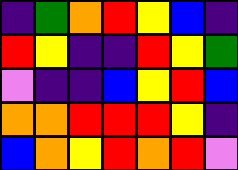[["indigo", "green", "orange", "red", "yellow", "blue", "indigo"], ["red", "yellow", "indigo", "indigo", "red", "yellow", "green"], ["violet", "indigo", "indigo", "blue", "yellow", "red", "blue"], ["orange", "orange", "red", "red", "red", "yellow", "indigo"], ["blue", "orange", "yellow", "red", "orange", "red", "violet"]]